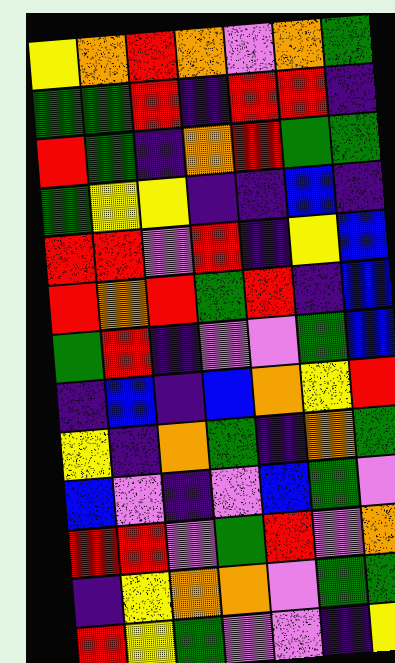[["yellow", "orange", "red", "orange", "violet", "orange", "green"], ["green", "green", "red", "indigo", "red", "red", "indigo"], ["red", "green", "indigo", "orange", "red", "green", "green"], ["green", "yellow", "yellow", "indigo", "indigo", "blue", "indigo"], ["red", "red", "violet", "red", "indigo", "yellow", "blue"], ["red", "orange", "red", "green", "red", "indigo", "blue"], ["green", "red", "indigo", "violet", "violet", "green", "blue"], ["indigo", "blue", "indigo", "blue", "orange", "yellow", "red"], ["yellow", "indigo", "orange", "green", "indigo", "orange", "green"], ["blue", "violet", "indigo", "violet", "blue", "green", "violet"], ["red", "red", "violet", "green", "red", "violet", "orange"], ["indigo", "yellow", "orange", "orange", "violet", "green", "green"], ["red", "yellow", "green", "violet", "violet", "indigo", "yellow"]]